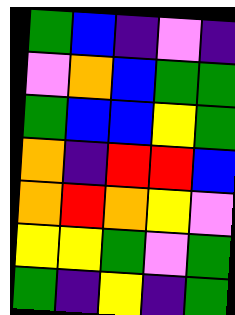[["green", "blue", "indigo", "violet", "indigo"], ["violet", "orange", "blue", "green", "green"], ["green", "blue", "blue", "yellow", "green"], ["orange", "indigo", "red", "red", "blue"], ["orange", "red", "orange", "yellow", "violet"], ["yellow", "yellow", "green", "violet", "green"], ["green", "indigo", "yellow", "indigo", "green"]]